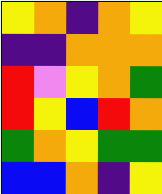[["yellow", "orange", "indigo", "orange", "yellow"], ["indigo", "indigo", "orange", "orange", "orange"], ["red", "violet", "yellow", "orange", "green"], ["red", "yellow", "blue", "red", "orange"], ["green", "orange", "yellow", "green", "green"], ["blue", "blue", "orange", "indigo", "yellow"]]